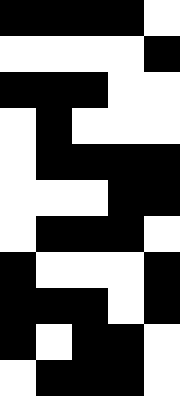[["black", "black", "black", "black", "white"], ["white", "white", "white", "white", "black"], ["black", "black", "black", "white", "white"], ["white", "black", "white", "white", "white"], ["white", "black", "black", "black", "black"], ["white", "white", "white", "black", "black"], ["white", "black", "black", "black", "white"], ["black", "white", "white", "white", "black"], ["black", "black", "black", "white", "black"], ["black", "white", "black", "black", "white"], ["white", "black", "black", "black", "white"]]